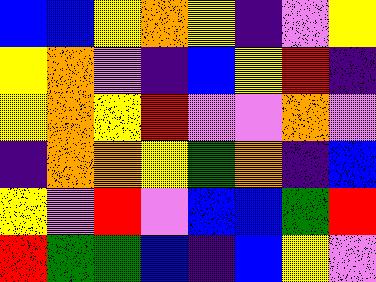[["blue", "blue", "yellow", "orange", "yellow", "indigo", "violet", "yellow"], ["yellow", "orange", "violet", "indigo", "blue", "yellow", "red", "indigo"], ["yellow", "orange", "yellow", "red", "violet", "violet", "orange", "violet"], ["indigo", "orange", "orange", "yellow", "green", "orange", "indigo", "blue"], ["yellow", "violet", "red", "violet", "blue", "blue", "green", "red"], ["red", "green", "green", "blue", "indigo", "blue", "yellow", "violet"]]